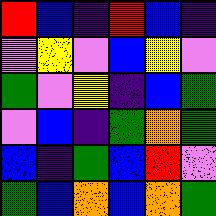[["red", "blue", "indigo", "red", "blue", "indigo"], ["violet", "yellow", "violet", "blue", "yellow", "violet"], ["green", "violet", "yellow", "indigo", "blue", "green"], ["violet", "blue", "indigo", "green", "orange", "green"], ["blue", "indigo", "green", "blue", "red", "violet"], ["green", "blue", "orange", "blue", "orange", "green"]]